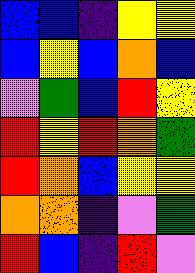[["blue", "blue", "indigo", "yellow", "yellow"], ["blue", "yellow", "blue", "orange", "blue"], ["violet", "green", "blue", "red", "yellow"], ["red", "yellow", "red", "orange", "green"], ["red", "orange", "blue", "yellow", "yellow"], ["orange", "orange", "indigo", "violet", "green"], ["red", "blue", "indigo", "red", "violet"]]